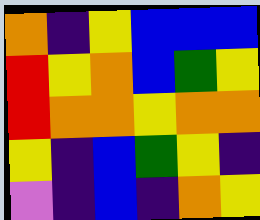[["orange", "indigo", "yellow", "blue", "blue", "blue"], ["red", "yellow", "orange", "blue", "green", "yellow"], ["red", "orange", "orange", "yellow", "orange", "orange"], ["yellow", "indigo", "blue", "green", "yellow", "indigo"], ["violet", "indigo", "blue", "indigo", "orange", "yellow"]]